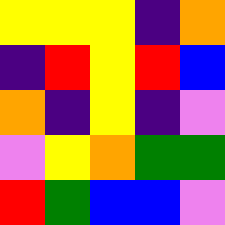[["yellow", "yellow", "yellow", "indigo", "orange"], ["indigo", "red", "yellow", "red", "blue"], ["orange", "indigo", "yellow", "indigo", "violet"], ["violet", "yellow", "orange", "green", "green"], ["red", "green", "blue", "blue", "violet"]]